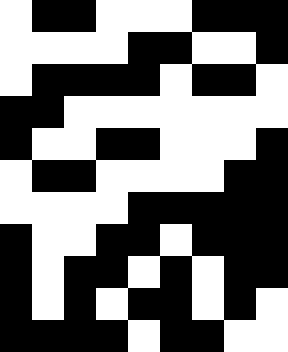[["white", "black", "black", "white", "white", "white", "black", "black", "black"], ["white", "white", "white", "white", "black", "black", "white", "white", "black"], ["white", "black", "black", "black", "black", "white", "black", "black", "white"], ["black", "black", "white", "white", "white", "white", "white", "white", "white"], ["black", "white", "white", "black", "black", "white", "white", "white", "black"], ["white", "black", "black", "white", "white", "white", "white", "black", "black"], ["white", "white", "white", "white", "black", "black", "black", "black", "black"], ["black", "white", "white", "black", "black", "white", "black", "black", "black"], ["black", "white", "black", "black", "white", "black", "white", "black", "black"], ["black", "white", "black", "white", "black", "black", "white", "black", "white"], ["black", "black", "black", "black", "white", "black", "black", "white", "white"]]